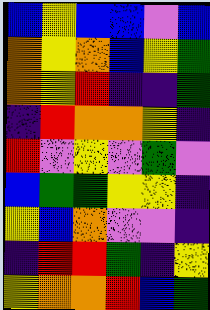[["blue", "yellow", "blue", "blue", "violet", "blue"], ["orange", "yellow", "orange", "blue", "yellow", "green"], ["orange", "yellow", "red", "indigo", "indigo", "green"], ["indigo", "red", "orange", "orange", "yellow", "indigo"], ["red", "violet", "yellow", "violet", "green", "violet"], ["blue", "green", "green", "yellow", "yellow", "indigo"], ["yellow", "blue", "orange", "violet", "violet", "indigo"], ["indigo", "red", "red", "green", "indigo", "yellow"], ["yellow", "orange", "orange", "red", "blue", "green"]]